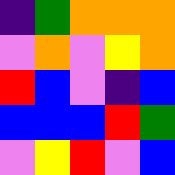[["indigo", "green", "orange", "orange", "orange"], ["violet", "orange", "violet", "yellow", "orange"], ["red", "blue", "violet", "indigo", "blue"], ["blue", "blue", "blue", "red", "green"], ["violet", "yellow", "red", "violet", "blue"]]